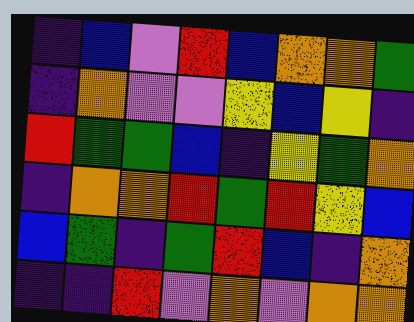[["indigo", "blue", "violet", "red", "blue", "orange", "orange", "green"], ["indigo", "orange", "violet", "violet", "yellow", "blue", "yellow", "indigo"], ["red", "green", "green", "blue", "indigo", "yellow", "green", "orange"], ["indigo", "orange", "orange", "red", "green", "red", "yellow", "blue"], ["blue", "green", "indigo", "green", "red", "blue", "indigo", "orange"], ["indigo", "indigo", "red", "violet", "orange", "violet", "orange", "orange"]]